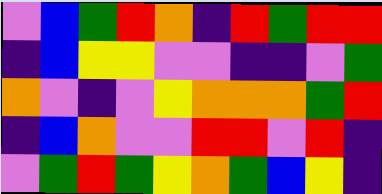[["violet", "blue", "green", "red", "orange", "indigo", "red", "green", "red", "red"], ["indigo", "blue", "yellow", "yellow", "violet", "violet", "indigo", "indigo", "violet", "green"], ["orange", "violet", "indigo", "violet", "yellow", "orange", "orange", "orange", "green", "red"], ["indigo", "blue", "orange", "violet", "violet", "red", "red", "violet", "red", "indigo"], ["violet", "green", "red", "green", "yellow", "orange", "green", "blue", "yellow", "indigo"]]